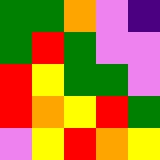[["green", "green", "orange", "violet", "indigo"], ["green", "red", "green", "violet", "violet"], ["red", "yellow", "green", "green", "violet"], ["red", "orange", "yellow", "red", "green"], ["violet", "yellow", "red", "orange", "yellow"]]